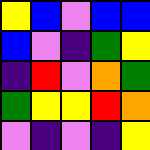[["yellow", "blue", "violet", "blue", "blue"], ["blue", "violet", "indigo", "green", "yellow"], ["indigo", "red", "violet", "orange", "green"], ["green", "yellow", "yellow", "red", "orange"], ["violet", "indigo", "violet", "indigo", "yellow"]]